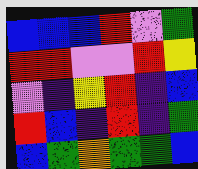[["blue", "blue", "blue", "red", "violet", "green"], ["red", "red", "violet", "violet", "red", "yellow"], ["violet", "indigo", "yellow", "red", "indigo", "blue"], ["red", "blue", "indigo", "red", "indigo", "green"], ["blue", "green", "orange", "green", "green", "blue"]]